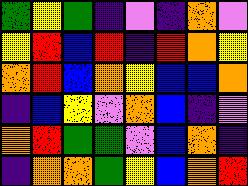[["green", "yellow", "green", "indigo", "violet", "indigo", "orange", "violet"], ["yellow", "red", "blue", "red", "indigo", "red", "orange", "yellow"], ["orange", "red", "blue", "orange", "yellow", "blue", "blue", "orange"], ["indigo", "blue", "yellow", "violet", "orange", "blue", "indigo", "violet"], ["orange", "red", "green", "green", "violet", "blue", "orange", "indigo"], ["indigo", "orange", "orange", "green", "yellow", "blue", "orange", "red"]]